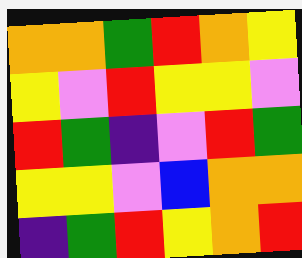[["orange", "orange", "green", "red", "orange", "yellow"], ["yellow", "violet", "red", "yellow", "yellow", "violet"], ["red", "green", "indigo", "violet", "red", "green"], ["yellow", "yellow", "violet", "blue", "orange", "orange"], ["indigo", "green", "red", "yellow", "orange", "red"]]